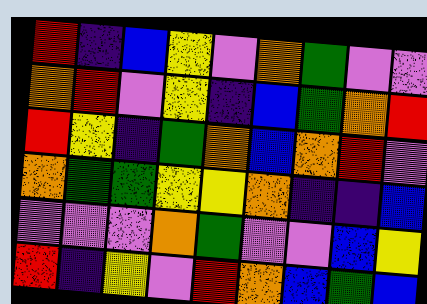[["red", "indigo", "blue", "yellow", "violet", "orange", "green", "violet", "violet"], ["orange", "red", "violet", "yellow", "indigo", "blue", "green", "orange", "red"], ["red", "yellow", "indigo", "green", "orange", "blue", "orange", "red", "violet"], ["orange", "green", "green", "yellow", "yellow", "orange", "indigo", "indigo", "blue"], ["violet", "violet", "violet", "orange", "green", "violet", "violet", "blue", "yellow"], ["red", "indigo", "yellow", "violet", "red", "orange", "blue", "green", "blue"]]